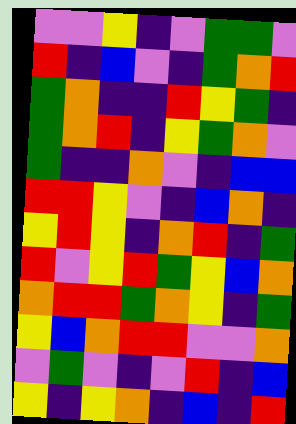[["violet", "violet", "yellow", "indigo", "violet", "green", "green", "violet"], ["red", "indigo", "blue", "violet", "indigo", "green", "orange", "red"], ["green", "orange", "indigo", "indigo", "red", "yellow", "green", "indigo"], ["green", "orange", "red", "indigo", "yellow", "green", "orange", "violet"], ["green", "indigo", "indigo", "orange", "violet", "indigo", "blue", "blue"], ["red", "red", "yellow", "violet", "indigo", "blue", "orange", "indigo"], ["yellow", "red", "yellow", "indigo", "orange", "red", "indigo", "green"], ["red", "violet", "yellow", "red", "green", "yellow", "blue", "orange"], ["orange", "red", "red", "green", "orange", "yellow", "indigo", "green"], ["yellow", "blue", "orange", "red", "red", "violet", "violet", "orange"], ["violet", "green", "violet", "indigo", "violet", "red", "indigo", "blue"], ["yellow", "indigo", "yellow", "orange", "indigo", "blue", "indigo", "red"]]